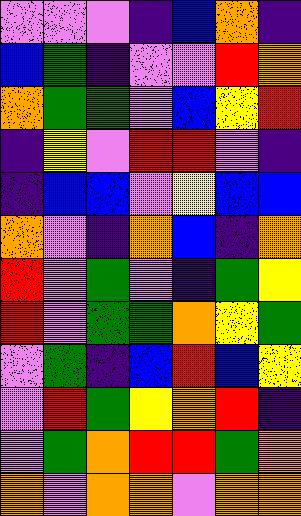[["violet", "violet", "violet", "indigo", "blue", "orange", "indigo"], ["blue", "green", "indigo", "violet", "violet", "red", "orange"], ["orange", "green", "green", "violet", "blue", "yellow", "red"], ["indigo", "yellow", "violet", "red", "red", "violet", "indigo"], ["indigo", "blue", "blue", "violet", "yellow", "blue", "blue"], ["orange", "violet", "indigo", "orange", "blue", "indigo", "orange"], ["red", "violet", "green", "violet", "indigo", "green", "yellow"], ["red", "violet", "green", "green", "orange", "yellow", "green"], ["violet", "green", "indigo", "blue", "red", "blue", "yellow"], ["violet", "red", "green", "yellow", "orange", "red", "indigo"], ["violet", "green", "orange", "red", "red", "green", "orange"], ["orange", "violet", "orange", "orange", "violet", "orange", "orange"]]